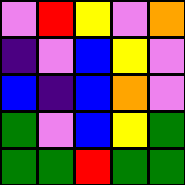[["violet", "red", "yellow", "violet", "orange"], ["indigo", "violet", "blue", "yellow", "violet"], ["blue", "indigo", "blue", "orange", "violet"], ["green", "violet", "blue", "yellow", "green"], ["green", "green", "red", "green", "green"]]